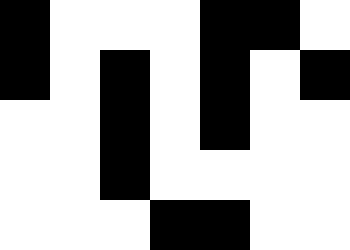[["black", "white", "white", "white", "black", "black", "white"], ["black", "white", "black", "white", "black", "white", "black"], ["white", "white", "black", "white", "black", "white", "white"], ["white", "white", "black", "white", "white", "white", "white"], ["white", "white", "white", "black", "black", "white", "white"]]